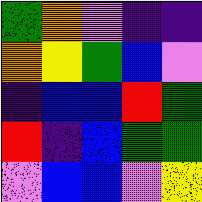[["green", "orange", "violet", "indigo", "indigo"], ["orange", "yellow", "green", "blue", "violet"], ["indigo", "blue", "blue", "red", "green"], ["red", "indigo", "blue", "green", "green"], ["violet", "blue", "blue", "violet", "yellow"]]